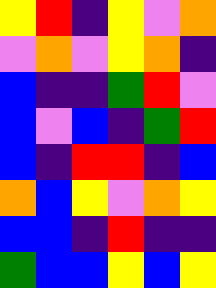[["yellow", "red", "indigo", "yellow", "violet", "orange"], ["violet", "orange", "violet", "yellow", "orange", "indigo"], ["blue", "indigo", "indigo", "green", "red", "violet"], ["blue", "violet", "blue", "indigo", "green", "red"], ["blue", "indigo", "red", "red", "indigo", "blue"], ["orange", "blue", "yellow", "violet", "orange", "yellow"], ["blue", "blue", "indigo", "red", "indigo", "indigo"], ["green", "blue", "blue", "yellow", "blue", "yellow"]]